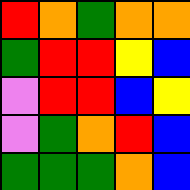[["red", "orange", "green", "orange", "orange"], ["green", "red", "red", "yellow", "blue"], ["violet", "red", "red", "blue", "yellow"], ["violet", "green", "orange", "red", "blue"], ["green", "green", "green", "orange", "blue"]]